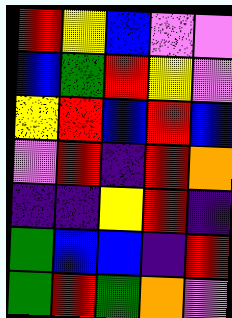[["red", "yellow", "blue", "violet", "violet"], ["blue", "green", "red", "yellow", "violet"], ["yellow", "red", "blue", "red", "blue"], ["violet", "red", "indigo", "red", "orange"], ["indigo", "indigo", "yellow", "red", "indigo"], ["green", "blue", "blue", "indigo", "red"], ["green", "red", "green", "orange", "violet"]]